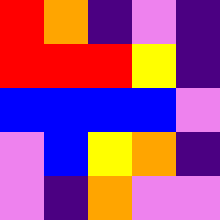[["red", "orange", "indigo", "violet", "indigo"], ["red", "red", "red", "yellow", "indigo"], ["blue", "blue", "blue", "blue", "violet"], ["violet", "blue", "yellow", "orange", "indigo"], ["violet", "indigo", "orange", "violet", "violet"]]